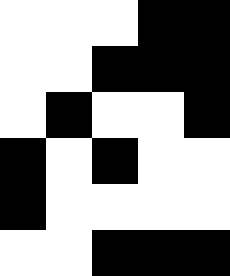[["white", "white", "white", "black", "black"], ["white", "white", "black", "black", "black"], ["white", "black", "white", "white", "black"], ["black", "white", "black", "white", "white"], ["black", "white", "white", "white", "white"], ["white", "white", "black", "black", "black"]]